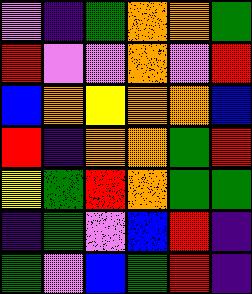[["violet", "indigo", "green", "orange", "orange", "green"], ["red", "violet", "violet", "orange", "violet", "red"], ["blue", "orange", "yellow", "orange", "orange", "blue"], ["red", "indigo", "orange", "orange", "green", "red"], ["yellow", "green", "red", "orange", "green", "green"], ["indigo", "green", "violet", "blue", "red", "indigo"], ["green", "violet", "blue", "green", "red", "indigo"]]